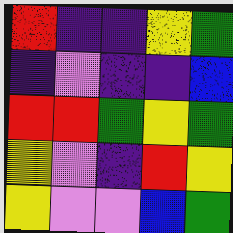[["red", "indigo", "indigo", "yellow", "green"], ["indigo", "violet", "indigo", "indigo", "blue"], ["red", "red", "green", "yellow", "green"], ["yellow", "violet", "indigo", "red", "yellow"], ["yellow", "violet", "violet", "blue", "green"]]